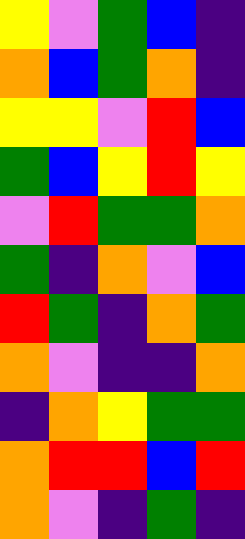[["yellow", "violet", "green", "blue", "indigo"], ["orange", "blue", "green", "orange", "indigo"], ["yellow", "yellow", "violet", "red", "blue"], ["green", "blue", "yellow", "red", "yellow"], ["violet", "red", "green", "green", "orange"], ["green", "indigo", "orange", "violet", "blue"], ["red", "green", "indigo", "orange", "green"], ["orange", "violet", "indigo", "indigo", "orange"], ["indigo", "orange", "yellow", "green", "green"], ["orange", "red", "red", "blue", "red"], ["orange", "violet", "indigo", "green", "indigo"]]